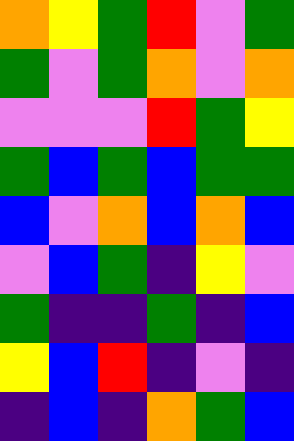[["orange", "yellow", "green", "red", "violet", "green"], ["green", "violet", "green", "orange", "violet", "orange"], ["violet", "violet", "violet", "red", "green", "yellow"], ["green", "blue", "green", "blue", "green", "green"], ["blue", "violet", "orange", "blue", "orange", "blue"], ["violet", "blue", "green", "indigo", "yellow", "violet"], ["green", "indigo", "indigo", "green", "indigo", "blue"], ["yellow", "blue", "red", "indigo", "violet", "indigo"], ["indigo", "blue", "indigo", "orange", "green", "blue"]]